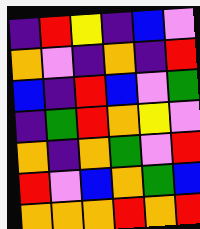[["indigo", "red", "yellow", "indigo", "blue", "violet"], ["orange", "violet", "indigo", "orange", "indigo", "red"], ["blue", "indigo", "red", "blue", "violet", "green"], ["indigo", "green", "red", "orange", "yellow", "violet"], ["orange", "indigo", "orange", "green", "violet", "red"], ["red", "violet", "blue", "orange", "green", "blue"], ["orange", "orange", "orange", "red", "orange", "red"]]